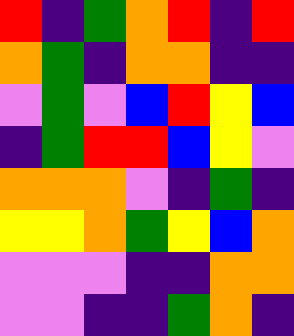[["red", "indigo", "green", "orange", "red", "indigo", "red"], ["orange", "green", "indigo", "orange", "orange", "indigo", "indigo"], ["violet", "green", "violet", "blue", "red", "yellow", "blue"], ["indigo", "green", "red", "red", "blue", "yellow", "violet"], ["orange", "orange", "orange", "violet", "indigo", "green", "indigo"], ["yellow", "yellow", "orange", "green", "yellow", "blue", "orange"], ["violet", "violet", "violet", "indigo", "indigo", "orange", "orange"], ["violet", "violet", "indigo", "indigo", "green", "orange", "indigo"]]